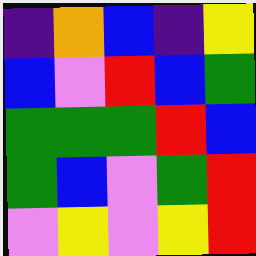[["indigo", "orange", "blue", "indigo", "yellow"], ["blue", "violet", "red", "blue", "green"], ["green", "green", "green", "red", "blue"], ["green", "blue", "violet", "green", "red"], ["violet", "yellow", "violet", "yellow", "red"]]